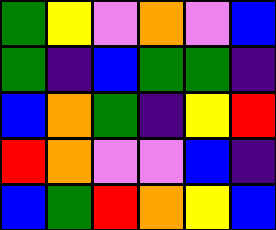[["green", "yellow", "violet", "orange", "violet", "blue"], ["green", "indigo", "blue", "green", "green", "indigo"], ["blue", "orange", "green", "indigo", "yellow", "red"], ["red", "orange", "violet", "violet", "blue", "indigo"], ["blue", "green", "red", "orange", "yellow", "blue"]]